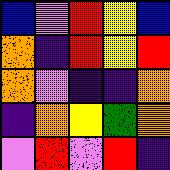[["blue", "violet", "red", "yellow", "blue"], ["orange", "indigo", "red", "yellow", "red"], ["orange", "violet", "indigo", "indigo", "orange"], ["indigo", "orange", "yellow", "green", "orange"], ["violet", "red", "violet", "red", "indigo"]]